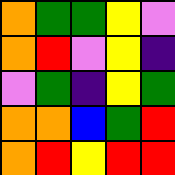[["orange", "green", "green", "yellow", "violet"], ["orange", "red", "violet", "yellow", "indigo"], ["violet", "green", "indigo", "yellow", "green"], ["orange", "orange", "blue", "green", "red"], ["orange", "red", "yellow", "red", "red"]]